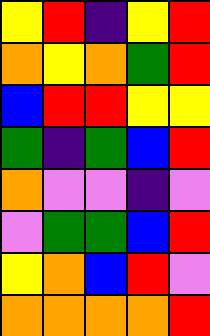[["yellow", "red", "indigo", "yellow", "red"], ["orange", "yellow", "orange", "green", "red"], ["blue", "red", "red", "yellow", "yellow"], ["green", "indigo", "green", "blue", "red"], ["orange", "violet", "violet", "indigo", "violet"], ["violet", "green", "green", "blue", "red"], ["yellow", "orange", "blue", "red", "violet"], ["orange", "orange", "orange", "orange", "red"]]